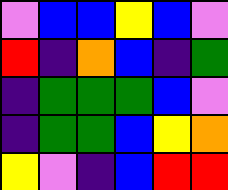[["violet", "blue", "blue", "yellow", "blue", "violet"], ["red", "indigo", "orange", "blue", "indigo", "green"], ["indigo", "green", "green", "green", "blue", "violet"], ["indigo", "green", "green", "blue", "yellow", "orange"], ["yellow", "violet", "indigo", "blue", "red", "red"]]